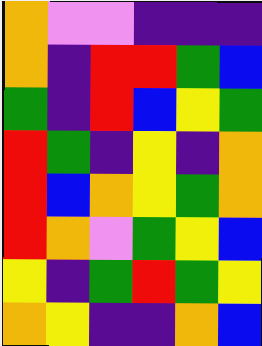[["orange", "violet", "violet", "indigo", "indigo", "indigo"], ["orange", "indigo", "red", "red", "green", "blue"], ["green", "indigo", "red", "blue", "yellow", "green"], ["red", "green", "indigo", "yellow", "indigo", "orange"], ["red", "blue", "orange", "yellow", "green", "orange"], ["red", "orange", "violet", "green", "yellow", "blue"], ["yellow", "indigo", "green", "red", "green", "yellow"], ["orange", "yellow", "indigo", "indigo", "orange", "blue"]]